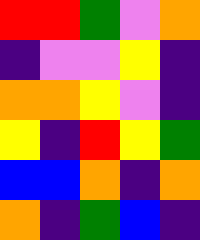[["red", "red", "green", "violet", "orange"], ["indigo", "violet", "violet", "yellow", "indigo"], ["orange", "orange", "yellow", "violet", "indigo"], ["yellow", "indigo", "red", "yellow", "green"], ["blue", "blue", "orange", "indigo", "orange"], ["orange", "indigo", "green", "blue", "indigo"]]